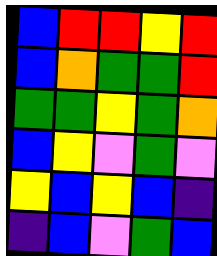[["blue", "red", "red", "yellow", "red"], ["blue", "orange", "green", "green", "red"], ["green", "green", "yellow", "green", "orange"], ["blue", "yellow", "violet", "green", "violet"], ["yellow", "blue", "yellow", "blue", "indigo"], ["indigo", "blue", "violet", "green", "blue"]]